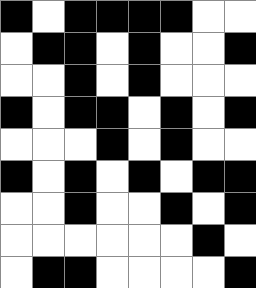[["black", "white", "black", "black", "black", "black", "white", "white"], ["white", "black", "black", "white", "black", "white", "white", "black"], ["white", "white", "black", "white", "black", "white", "white", "white"], ["black", "white", "black", "black", "white", "black", "white", "black"], ["white", "white", "white", "black", "white", "black", "white", "white"], ["black", "white", "black", "white", "black", "white", "black", "black"], ["white", "white", "black", "white", "white", "black", "white", "black"], ["white", "white", "white", "white", "white", "white", "black", "white"], ["white", "black", "black", "white", "white", "white", "white", "black"]]